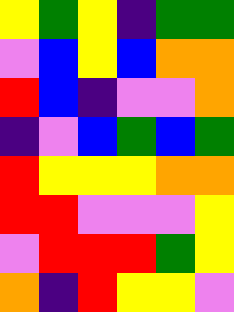[["yellow", "green", "yellow", "indigo", "green", "green"], ["violet", "blue", "yellow", "blue", "orange", "orange"], ["red", "blue", "indigo", "violet", "violet", "orange"], ["indigo", "violet", "blue", "green", "blue", "green"], ["red", "yellow", "yellow", "yellow", "orange", "orange"], ["red", "red", "violet", "violet", "violet", "yellow"], ["violet", "red", "red", "red", "green", "yellow"], ["orange", "indigo", "red", "yellow", "yellow", "violet"]]